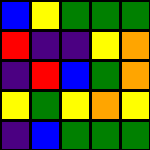[["blue", "yellow", "green", "green", "green"], ["red", "indigo", "indigo", "yellow", "orange"], ["indigo", "red", "blue", "green", "orange"], ["yellow", "green", "yellow", "orange", "yellow"], ["indigo", "blue", "green", "green", "green"]]